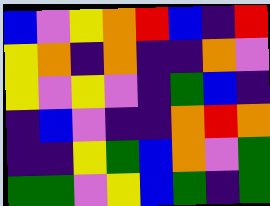[["blue", "violet", "yellow", "orange", "red", "blue", "indigo", "red"], ["yellow", "orange", "indigo", "orange", "indigo", "indigo", "orange", "violet"], ["yellow", "violet", "yellow", "violet", "indigo", "green", "blue", "indigo"], ["indigo", "blue", "violet", "indigo", "indigo", "orange", "red", "orange"], ["indigo", "indigo", "yellow", "green", "blue", "orange", "violet", "green"], ["green", "green", "violet", "yellow", "blue", "green", "indigo", "green"]]